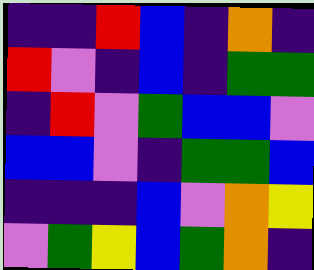[["indigo", "indigo", "red", "blue", "indigo", "orange", "indigo"], ["red", "violet", "indigo", "blue", "indigo", "green", "green"], ["indigo", "red", "violet", "green", "blue", "blue", "violet"], ["blue", "blue", "violet", "indigo", "green", "green", "blue"], ["indigo", "indigo", "indigo", "blue", "violet", "orange", "yellow"], ["violet", "green", "yellow", "blue", "green", "orange", "indigo"]]